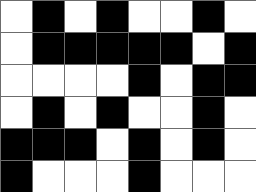[["white", "black", "white", "black", "white", "white", "black", "white"], ["white", "black", "black", "black", "black", "black", "white", "black"], ["white", "white", "white", "white", "black", "white", "black", "black"], ["white", "black", "white", "black", "white", "white", "black", "white"], ["black", "black", "black", "white", "black", "white", "black", "white"], ["black", "white", "white", "white", "black", "white", "white", "white"]]